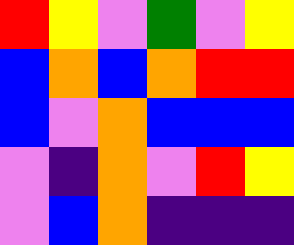[["red", "yellow", "violet", "green", "violet", "yellow"], ["blue", "orange", "blue", "orange", "red", "red"], ["blue", "violet", "orange", "blue", "blue", "blue"], ["violet", "indigo", "orange", "violet", "red", "yellow"], ["violet", "blue", "orange", "indigo", "indigo", "indigo"]]